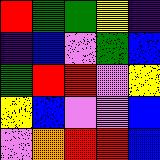[["red", "green", "green", "yellow", "indigo"], ["indigo", "blue", "violet", "green", "blue"], ["green", "red", "red", "violet", "yellow"], ["yellow", "blue", "violet", "violet", "blue"], ["violet", "orange", "red", "red", "blue"]]